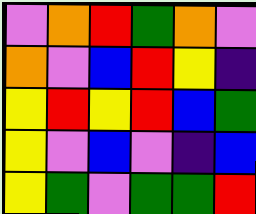[["violet", "orange", "red", "green", "orange", "violet"], ["orange", "violet", "blue", "red", "yellow", "indigo"], ["yellow", "red", "yellow", "red", "blue", "green"], ["yellow", "violet", "blue", "violet", "indigo", "blue"], ["yellow", "green", "violet", "green", "green", "red"]]